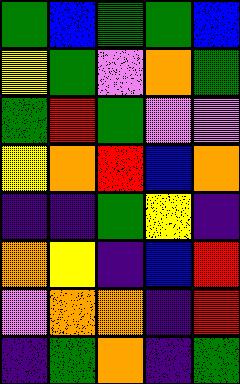[["green", "blue", "green", "green", "blue"], ["yellow", "green", "violet", "orange", "green"], ["green", "red", "green", "violet", "violet"], ["yellow", "orange", "red", "blue", "orange"], ["indigo", "indigo", "green", "yellow", "indigo"], ["orange", "yellow", "indigo", "blue", "red"], ["violet", "orange", "orange", "indigo", "red"], ["indigo", "green", "orange", "indigo", "green"]]